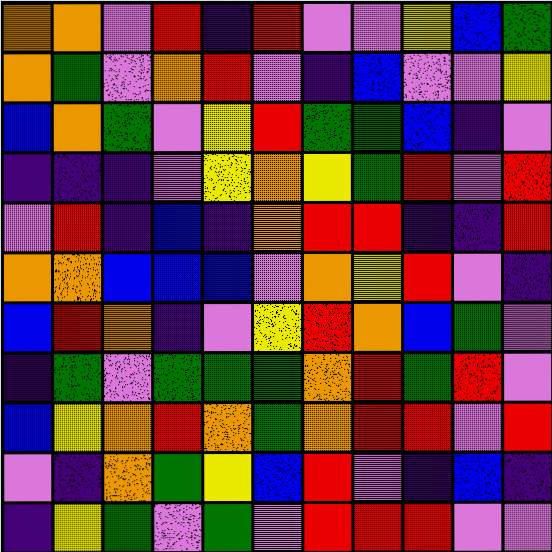[["orange", "orange", "violet", "red", "indigo", "red", "violet", "violet", "yellow", "blue", "green"], ["orange", "green", "violet", "orange", "red", "violet", "indigo", "blue", "violet", "violet", "yellow"], ["blue", "orange", "green", "violet", "yellow", "red", "green", "green", "blue", "indigo", "violet"], ["indigo", "indigo", "indigo", "violet", "yellow", "orange", "yellow", "green", "red", "violet", "red"], ["violet", "red", "indigo", "blue", "indigo", "orange", "red", "red", "indigo", "indigo", "red"], ["orange", "orange", "blue", "blue", "blue", "violet", "orange", "yellow", "red", "violet", "indigo"], ["blue", "red", "orange", "indigo", "violet", "yellow", "red", "orange", "blue", "green", "violet"], ["indigo", "green", "violet", "green", "green", "green", "orange", "red", "green", "red", "violet"], ["blue", "yellow", "orange", "red", "orange", "green", "orange", "red", "red", "violet", "red"], ["violet", "indigo", "orange", "green", "yellow", "blue", "red", "violet", "indigo", "blue", "indigo"], ["indigo", "yellow", "green", "violet", "green", "violet", "red", "red", "red", "violet", "violet"]]